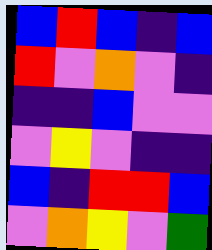[["blue", "red", "blue", "indigo", "blue"], ["red", "violet", "orange", "violet", "indigo"], ["indigo", "indigo", "blue", "violet", "violet"], ["violet", "yellow", "violet", "indigo", "indigo"], ["blue", "indigo", "red", "red", "blue"], ["violet", "orange", "yellow", "violet", "green"]]